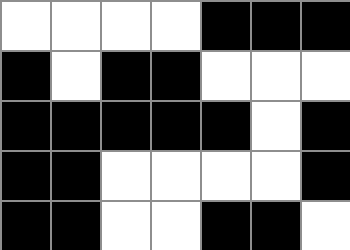[["white", "white", "white", "white", "black", "black", "black"], ["black", "white", "black", "black", "white", "white", "white"], ["black", "black", "black", "black", "black", "white", "black"], ["black", "black", "white", "white", "white", "white", "black"], ["black", "black", "white", "white", "black", "black", "white"]]